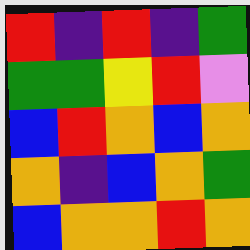[["red", "indigo", "red", "indigo", "green"], ["green", "green", "yellow", "red", "violet"], ["blue", "red", "orange", "blue", "orange"], ["orange", "indigo", "blue", "orange", "green"], ["blue", "orange", "orange", "red", "orange"]]